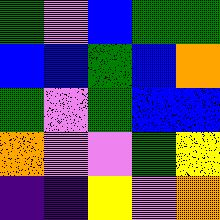[["green", "violet", "blue", "green", "green"], ["blue", "blue", "green", "blue", "orange"], ["green", "violet", "green", "blue", "blue"], ["orange", "violet", "violet", "green", "yellow"], ["indigo", "indigo", "yellow", "violet", "orange"]]